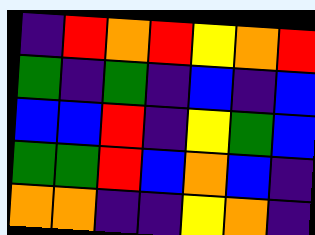[["indigo", "red", "orange", "red", "yellow", "orange", "red"], ["green", "indigo", "green", "indigo", "blue", "indigo", "blue"], ["blue", "blue", "red", "indigo", "yellow", "green", "blue"], ["green", "green", "red", "blue", "orange", "blue", "indigo"], ["orange", "orange", "indigo", "indigo", "yellow", "orange", "indigo"]]